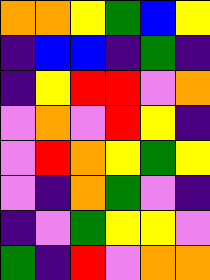[["orange", "orange", "yellow", "green", "blue", "yellow"], ["indigo", "blue", "blue", "indigo", "green", "indigo"], ["indigo", "yellow", "red", "red", "violet", "orange"], ["violet", "orange", "violet", "red", "yellow", "indigo"], ["violet", "red", "orange", "yellow", "green", "yellow"], ["violet", "indigo", "orange", "green", "violet", "indigo"], ["indigo", "violet", "green", "yellow", "yellow", "violet"], ["green", "indigo", "red", "violet", "orange", "orange"]]